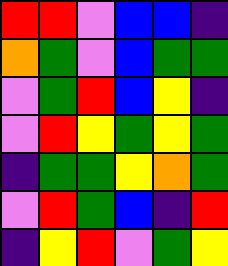[["red", "red", "violet", "blue", "blue", "indigo"], ["orange", "green", "violet", "blue", "green", "green"], ["violet", "green", "red", "blue", "yellow", "indigo"], ["violet", "red", "yellow", "green", "yellow", "green"], ["indigo", "green", "green", "yellow", "orange", "green"], ["violet", "red", "green", "blue", "indigo", "red"], ["indigo", "yellow", "red", "violet", "green", "yellow"]]